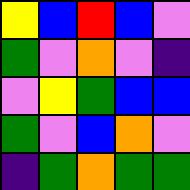[["yellow", "blue", "red", "blue", "violet"], ["green", "violet", "orange", "violet", "indigo"], ["violet", "yellow", "green", "blue", "blue"], ["green", "violet", "blue", "orange", "violet"], ["indigo", "green", "orange", "green", "green"]]